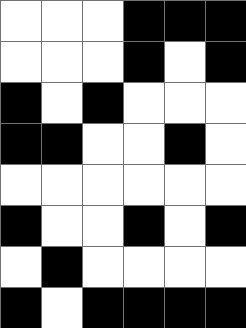[["white", "white", "white", "black", "black", "black"], ["white", "white", "white", "black", "white", "black"], ["black", "white", "black", "white", "white", "white"], ["black", "black", "white", "white", "black", "white"], ["white", "white", "white", "white", "white", "white"], ["black", "white", "white", "black", "white", "black"], ["white", "black", "white", "white", "white", "white"], ["black", "white", "black", "black", "black", "black"]]